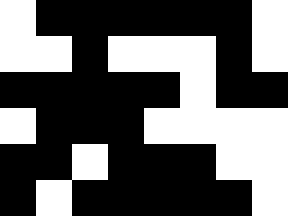[["white", "black", "black", "black", "black", "black", "black", "white"], ["white", "white", "black", "white", "white", "white", "black", "white"], ["black", "black", "black", "black", "black", "white", "black", "black"], ["white", "black", "black", "black", "white", "white", "white", "white"], ["black", "black", "white", "black", "black", "black", "white", "white"], ["black", "white", "black", "black", "black", "black", "black", "white"]]